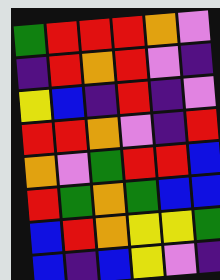[["green", "red", "red", "red", "orange", "violet"], ["indigo", "red", "orange", "red", "violet", "indigo"], ["yellow", "blue", "indigo", "red", "indigo", "violet"], ["red", "red", "orange", "violet", "indigo", "red"], ["orange", "violet", "green", "red", "red", "blue"], ["red", "green", "orange", "green", "blue", "blue"], ["blue", "red", "orange", "yellow", "yellow", "green"], ["blue", "indigo", "blue", "yellow", "violet", "indigo"]]